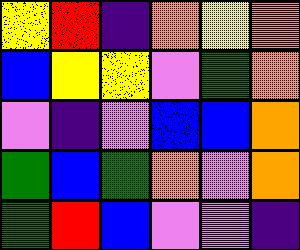[["yellow", "red", "indigo", "orange", "yellow", "orange"], ["blue", "yellow", "yellow", "violet", "green", "orange"], ["violet", "indigo", "violet", "blue", "blue", "orange"], ["green", "blue", "green", "orange", "violet", "orange"], ["green", "red", "blue", "violet", "violet", "indigo"]]